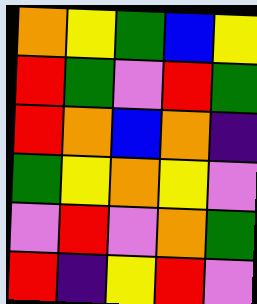[["orange", "yellow", "green", "blue", "yellow"], ["red", "green", "violet", "red", "green"], ["red", "orange", "blue", "orange", "indigo"], ["green", "yellow", "orange", "yellow", "violet"], ["violet", "red", "violet", "orange", "green"], ["red", "indigo", "yellow", "red", "violet"]]